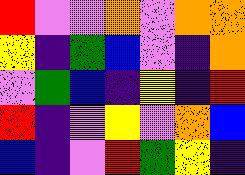[["red", "violet", "violet", "orange", "violet", "orange", "orange"], ["yellow", "indigo", "green", "blue", "violet", "indigo", "orange"], ["violet", "green", "blue", "indigo", "yellow", "indigo", "red"], ["red", "indigo", "violet", "yellow", "violet", "orange", "blue"], ["blue", "indigo", "violet", "red", "green", "yellow", "indigo"]]